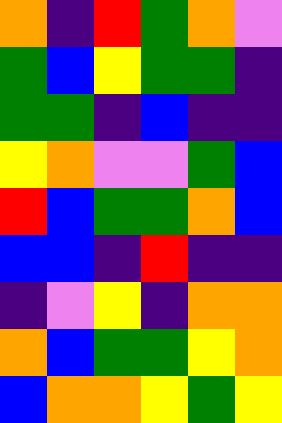[["orange", "indigo", "red", "green", "orange", "violet"], ["green", "blue", "yellow", "green", "green", "indigo"], ["green", "green", "indigo", "blue", "indigo", "indigo"], ["yellow", "orange", "violet", "violet", "green", "blue"], ["red", "blue", "green", "green", "orange", "blue"], ["blue", "blue", "indigo", "red", "indigo", "indigo"], ["indigo", "violet", "yellow", "indigo", "orange", "orange"], ["orange", "blue", "green", "green", "yellow", "orange"], ["blue", "orange", "orange", "yellow", "green", "yellow"]]